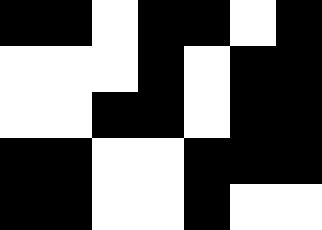[["black", "black", "white", "black", "black", "white", "black"], ["white", "white", "white", "black", "white", "black", "black"], ["white", "white", "black", "black", "white", "black", "black"], ["black", "black", "white", "white", "black", "black", "black"], ["black", "black", "white", "white", "black", "white", "white"]]